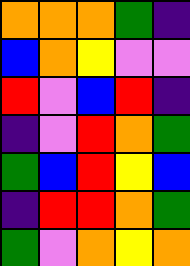[["orange", "orange", "orange", "green", "indigo"], ["blue", "orange", "yellow", "violet", "violet"], ["red", "violet", "blue", "red", "indigo"], ["indigo", "violet", "red", "orange", "green"], ["green", "blue", "red", "yellow", "blue"], ["indigo", "red", "red", "orange", "green"], ["green", "violet", "orange", "yellow", "orange"]]